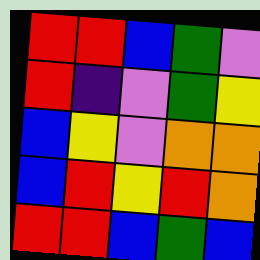[["red", "red", "blue", "green", "violet"], ["red", "indigo", "violet", "green", "yellow"], ["blue", "yellow", "violet", "orange", "orange"], ["blue", "red", "yellow", "red", "orange"], ["red", "red", "blue", "green", "blue"]]